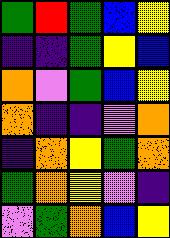[["green", "red", "green", "blue", "yellow"], ["indigo", "indigo", "green", "yellow", "blue"], ["orange", "violet", "green", "blue", "yellow"], ["orange", "indigo", "indigo", "violet", "orange"], ["indigo", "orange", "yellow", "green", "orange"], ["green", "orange", "yellow", "violet", "indigo"], ["violet", "green", "orange", "blue", "yellow"]]